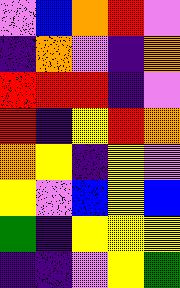[["violet", "blue", "orange", "red", "violet"], ["indigo", "orange", "violet", "indigo", "orange"], ["red", "red", "red", "indigo", "violet"], ["red", "indigo", "yellow", "red", "orange"], ["orange", "yellow", "indigo", "yellow", "violet"], ["yellow", "violet", "blue", "yellow", "blue"], ["green", "indigo", "yellow", "yellow", "yellow"], ["indigo", "indigo", "violet", "yellow", "green"]]